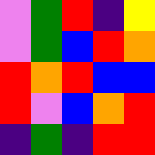[["violet", "green", "red", "indigo", "yellow"], ["violet", "green", "blue", "red", "orange"], ["red", "orange", "red", "blue", "blue"], ["red", "violet", "blue", "orange", "red"], ["indigo", "green", "indigo", "red", "red"]]